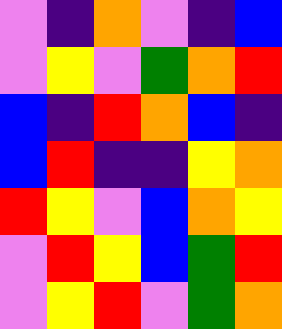[["violet", "indigo", "orange", "violet", "indigo", "blue"], ["violet", "yellow", "violet", "green", "orange", "red"], ["blue", "indigo", "red", "orange", "blue", "indigo"], ["blue", "red", "indigo", "indigo", "yellow", "orange"], ["red", "yellow", "violet", "blue", "orange", "yellow"], ["violet", "red", "yellow", "blue", "green", "red"], ["violet", "yellow", "red", "violet", "green", "orange"]]